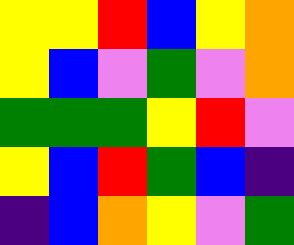[["yellow", "yellow", "red", "blue", "yellow", "orange"], ["yellow", "blue", "violet", "green", "violet", "orange"], ["green", "green", "green", "yellow", "red", "violet"], ["yellow", "blue", "red", "green", "blue", "indigo"], ["indigo", "blue", "orange", "yellow", "violet", "green"]]